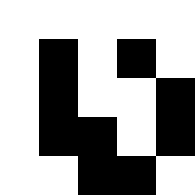[["white", "white", "white", "white", "white"], ["white", "black", "white", "black", "white"], ["white", "black", "white", "white", "black"], ["white", "black", "black", "white", "black"], ["white", "white", "black", "black", "white"]]